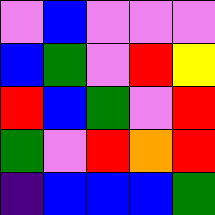[["violet", "blue", "violet", "violet", "violet"], ["blue", "green", "violet", "red", "yellow"], ["red", "blue", "green", "violet", "red"], ["green", "violet", "red", "orange", "red"], ["indigo", "blue", "blue", "blue", "green"]]